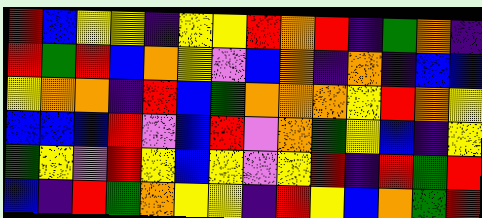[["red", "blue", "yellow", "yellow", "indigo", "yellow", "yellow", "red", "orange", "red", "indigo", "green", "orange", "indigo"], ["red", "green", "red", "blue", "orange", "yellow", "violet", "blue", "orange", "indigo", "orange", "indigo", "blue", "blue"], ["yellow", "orange", "orange", "indigo", "red", "blue", "green", "orange", "orange", "orange", "yellow", "red", "orange", "yellow"], ["blue", "blue", "blue", "red", "violet", "blue", "red", "violet", "orange", "green", "yellow", "blue", "indigo", "yellow"], ["green", "yellow", "violet", "red", "yellow", "blue", "yellow", "violet", "yellow", "red", "indigo", "red", "green", "red"], ["blue", "indigo", "red", "green", "orange", "yellow", "yellow", "indigo", "red", "yellow", "blue", "orange", "green", "red"]]